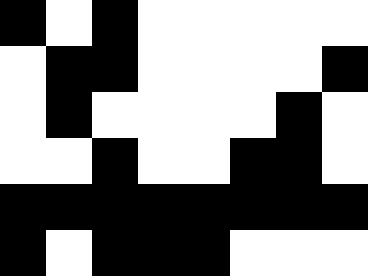[["black", "white", "black", "white", "white", "white", "white", "white"], ["white", "black", "black", "white", "white", "white", "white", "black"], ["white", "black", "white", "white", "white", "white", "black", "white"], ["white", "white", "black", "white", "white", "black", "black", "white"], ["black", "black", "black", "black", "black", "black", "black", "black"], ["black", "white", "black", "black", "black", "white", "white", "white"]]